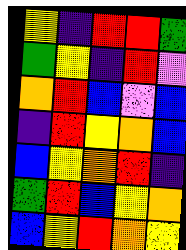[["yellow", "indigo", "red", "red", "green"], ["green", "yellow", "indigo", "red", "violet"], ["orange", "red", "blue", "violet", "blue"], ["indigo", "red", "yellow", "orange", "blue"], ["blue", "yellow", "orange", "red", "indigo"], ["green", "red", "blue", "yellow", "orange"], ["blue", "yellow", "red", "orange", "yellow"]]